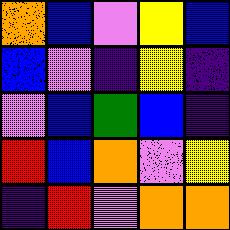[["orange", "blue", "violet", "yellow", "blue"], ["blue", "violet", "indigo", "yellow", "indigo"], ["violet", "blue", "green", "blue", "indigo"], ["red", "blue", "orange", "violet", "yellow"], ["indigo", "red", "violet", "orange", "orange"]]